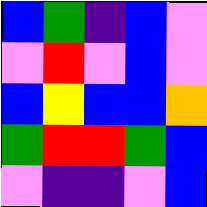[["blue", "green", "indigo", "blue", "violet"], ["violet", "red", "violet", "blue", "violet"], ["blue", "yellow", "blue", "blue", "orange"], ["green", "red", "red", "green", "blue"], ["violet", "indigo", "indigo", "violet", "blue"]]